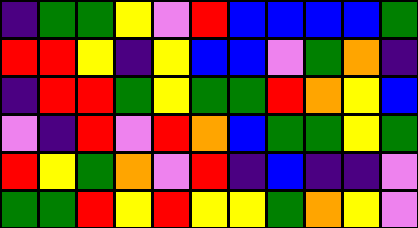[["indigo", "green", "green", "yellow", "violet", "red", "blue", "blue", "blue", "blue", "green"], ["red", "red", "yellow", "indigo", "yellow", "blue", "blue", "violet", "green", "orange", "indigo"], ["indigo", "red", "red", "green", "yellow", "green", "green", "red", "orange", "yellow", "blue"], ["violet", "indigo", "red", "violet", "red", "orange", "blue", "green", "green", "yellow", "green"], ["red", "yellow", "green", "orange", "violet", "red", "indigo", "blue", "indigo", "indigo", "violet"], ["green", "green", "red", "yellow", "red", "yellow", "yellow", "green", "orange", "yellow", "violet"]]